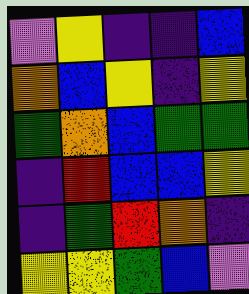[["violet", "yellow", "indigo", "indigo", "blue"], ["orange", "blue", "yellow", "indigo", "yellow"], ["green", "orange", "blue", "green", "green"], ["indigo", "red", "blue", "blue", "yellow"], ["indigo", "green", "red", "orange", "indigo"], ["yellow", "yellow", "green", "blue", "violet"]]